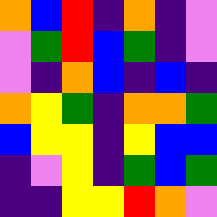[["orange", "blue", "red", "indigo", "orange", "indigo", "violet"], ["violet", "green", "red", "blue", "green", "indigo", "violet"], ["violet", "indigo", "orange", "blue", "indigo", "blue", "indigo"], ["orange", "yellow", "green", "indigo", "orange", "orange", "green"], ["blue", "yellow", "yellow", "indigo", "yellow", "blue", "blue"], ["indigo", "violet", "yellow", "indigo", "green", "blue", "green"], ["indigo", "indigo", "yellow", "yellow", "red", "orange", "violet"]]